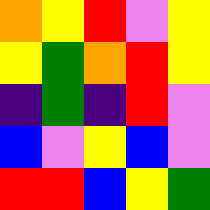[["orange", "yellow", "red", "violet", "yellow"], ["yellow", "green", "orange", "red", "yellow"], ["indigo", "green", "indigo", "red", "violet"], ["blue", "violet", "yellow", "blue", "violet"], ["red", "red", "blue", "yellow", "green"]]